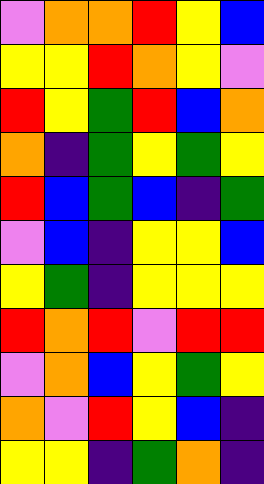[["violet", "orange", "orange", "red", "yellow", "blue"], ["yellow", "yellow", "red", "orange", "yellow", "violet"], ["red", "yellow", "green", "red", "blue", "orange"], ["orange", "indigo", "green", "yellow", "green", "yellow"], ["red", "blue", "green", "blue", "indigo", "green"], ["violet", "blue", "indigo", "yellow", "yellow", "blue"], ["yellow", "green", "indigo", "yellow", "yellow", "yellow"], ["red", "orange", "red", "violet", "red", "red"], ["violet", "orange", "blue", "yellow", "green", "yellow"], ["orange", "violet", "red", "yellow", "blue", "indigo"], ["yellow", "yellow", "indigo", "green", "orange", "indigo"]]